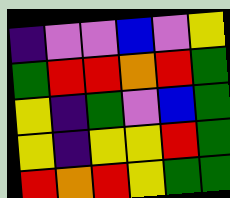[["indigo", "violet", "violet", "blue", "violet", "yellow"], ["green", "red", "red", "orange", "red", "green"], ["yellow", "indigo", "green", "violet", "blue", "green"], ["yellow", "indigo", "yellow", "yellow", "red", "green"], ["red", "orange", "red", "yellow", "green", "green"]]